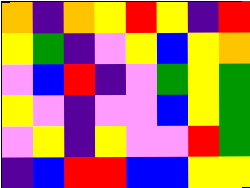[["orange", "indigo", "orange", "yellow", "red", "yellow", "indigo", "red"], ["yellow", "green", "indigo", "violet", "yellow", "blue", "yellow", "orange"], ["violet", "blue", "red", "indigo", "violet", "green", "yellow", "green"], ["yellow", "violet", "indigo", "violet", "violet", "blue", "yellow", "green"], ["violet", "yellow", "indigo", "yellow", "violet", "violet", "red", "green"], ["indigo", "blue", "red", "red", "blue", "blue", "yellow", "yellow"]]